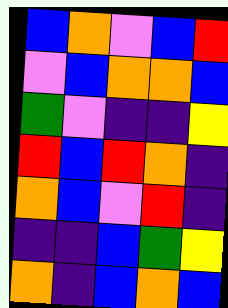[["blue", "orange", "violet", "blue", "red"], ["violet", "blue", "orange", "orange", "blue"], ["green", "violet", "indigo", "indigo", "yellow"], ["red", "blue", "red", "orange", "indigo"], ["orange", "blue", "violet", "red", "indigo"], ["indigo", "indigo", "blue", "green", "yellow"], ["orange", "indigo", "blue", "orange", "blue"]]